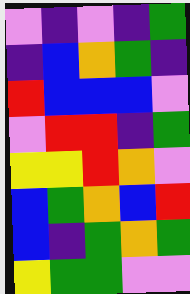[["violet", "indigo", "violet", "indigo", "green"], ["indigo", "blue", "orange", "green", "indigo"], ["red", "blue", "blue", "blue", "violet"], ["violet", "red", "red", "indigo", "green"], ["yellow", "yellow", "red", "orange", "violet"], ["blue", "green", "orange", "blue", "red"], ["blue", "indigo", "green", "orange", "green"], ["yellow", "green", "green", "violet", "violet"]]